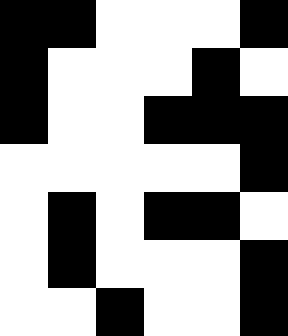[["black", "black", "white", "white", "white", "black"], ["black", "white", "white", "white", "black", "white"], ["black", "white", "white", "black", "black", "black"], ["white", "white", "white", "white", "white", "black"], ["white", "black", "white", "black", "black", "white"], ["white", "black", "white", "white", "white", "black"], ["white", "white", "black", "white", "white", "black"]]